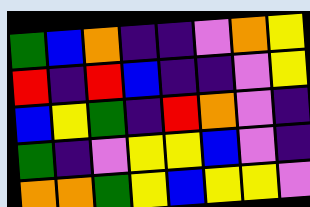[["green", "blue", "orange", "indigo", "indigo", "violet", "orange", "yellow"], ["red", "indigo", "red", "blue", "indigo", "indigo", "violet", "yellow"], ["blue", "yellow", "green", "indigo", "red", "orange", "violet", "indigo"], ["green", "indigo", "violet", "yellow", "yellow", "blue", "violet", "indigo"], ["orange", "orange", "green", "yellow", "blue", "yellow", "yellow", "violet"]]